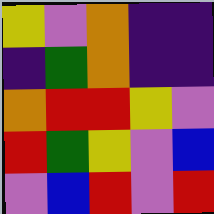[["yellow", "violet", "orange", "indigo", "indigo"], ["indigo", "green", "orange", "indigo", "indigo"], ["orange", "red", "red", "yellow", "violet"], ["red", "green", "yellow", "violet", "blue"], ["violet", "blue", "red", "violet", "red"]]